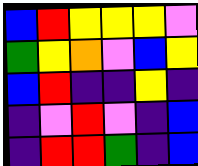[["blue", "red", "yellow", "yellow", "yellow", "violet"], ["green", "yellow", "orange", "violet", "blue", "yellow"], ["blue", "red", "indigo", "indigo", "yellow", "indigo"], ["indigo", "violet", "red", "violet", "indigo", "blue"], ["indigo", "red", "red", "green", "indigo", "blue"]]